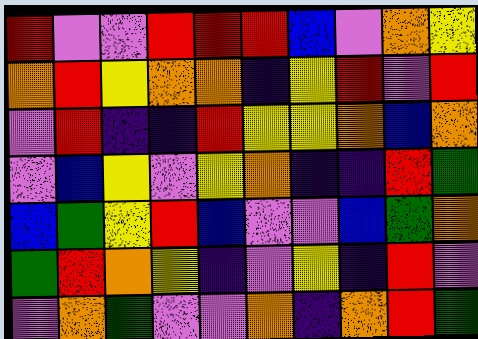[["red", "violet", "violet", "red", "red", "red", "blue", "violet", "orange", "yellow"], ["orange", "red", "yellow", "orange", "orange", "indigo", "yellow", "red", "violet", "red"], ["violet", "red", "indigo", "indigo", "red", "yellow", "yellow", "orange", "blue", "orange"], ["violet", "blue", "yellow", "violet", "yellow", "orange", "indigo", "indigo", "red", "green"], ["blue", "green", "yellow", "red", "blue", "violet", "violet", "blue", "green", "orange"], ["green", "red", "orange", "yellow", "indigo", "violet", "yellow", "indigo", "red", "violet"], ["violet", "orange", "green", "violet", "violet", "orange", "indigo", "orange", "red", "green"]]